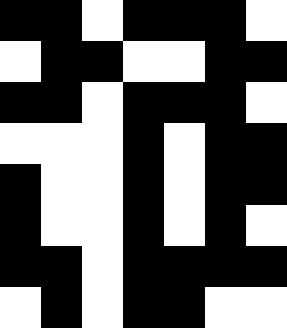[["black", "black", "white", "black", "black", "black", "white"], ["white", "black", "black", "white", "white", "black", "black"], ["black", "black", "white", "black", "black", "black", "white"], ["white", "white", "white", "black", "white", "black", "black"], ["black", "white", "white", "black", "white", "black", "black"], ["black", "white", "white", "black", "white", "black", "white"], ["black", "black", "white", "black", "black", "black", "black"], ["white", "black", "white", "black", "black", "white", "white"]]